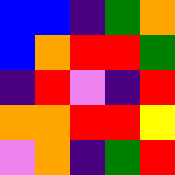[["blue", "blue", "indigo", "green", "orange"], ["blue", "orange", "red", "red", "green"], ["indigo", "red", "violet", "indigo", "red"], ["orange", "orange", "red", "red", "yellow"], ["violet", "orange", "indigo", "green", "red"]]